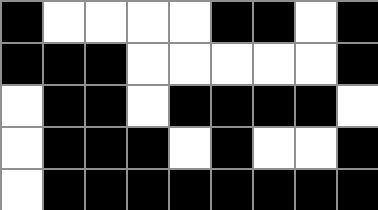[["black", "white", "white", "white", "white", "black", "black", "white", "black"], ["black", "black", "black", "white", "white", "white", "white", "white", "black"], ["white", "black", "black", "white", "black", "black", "black", "black", "white"], ["white", "black", "black", "black", "white", "black", "white", "white", "black"], ["white", "black", "black", "black", "black", "black", "black", "black", "black"]]